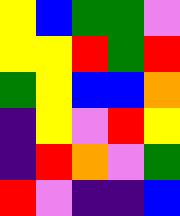[["yellow", "blue", "green", "green", "violet"], ["yellow", "yellow", "red", "green", "red"], ["green", "yellow", "blue", "blue", "orange"], ["indigo", "yellow", "violet", "red", "yellow"], ["indigo", "red", "orange", "violet", "green"], ["red", "violet", "indigo", "indigo", "blue"]]